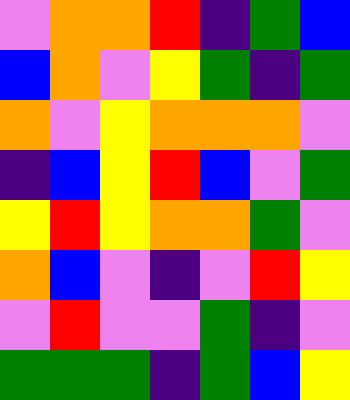[["violet", "orange", "orange", "red", "indigo", "green", "blue"], ["blue", "orange", "violet", "yellow", "green", "indigo", "green"], ["orange", "violet", "yellow", "orange", "orange", "orange", "violet"], ["indigo", "blue", "yellow", "red", "blue", "violet", "green"], ["yellow", "red", "yellow", "orange", "orange", "green", "violet"], ["orange", "blue", "violet", "indigo", "violet", "red", "yellow"], ["violet", "red", "violet", "violet", "green", "indigo", "violet"], ["green", "green", "green", "indigo", "green", "blue", "yellow"]]